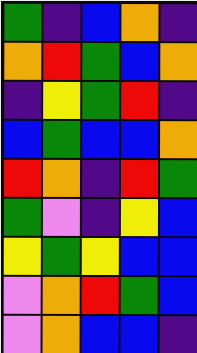[["green", "indigo", "blue", "orange", "indigo"], ["orange", "red", "green", "blue", "orange"], ["indigo", "yellow", "green", "red", "indigo"], ["blue", "green", "blue", "blue", "orange"], ["red", "orange", "indigo", "red", "green"], ["green", "violet", "indigo", "yellow", "blue"], ["yellow", "green", "yellow", "blue", "blue"], ["violet", "orange", "red", "green", "blue"], ["violet", "orange", "blue", "blue", "indigo"]]